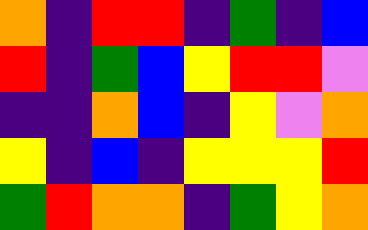[["orange", "indigo", "red", "red", "indigo", "green", "indigo", "blue"], ["red", "indigo", "green", "blue", "yellow", "red", "red", "violet"], ["indigo", "indigo", "orange", "blue", "indigo", "yellow", "violet", "orange"], ["yellow", "indigo", "blue", "indigo", "yellow", "yellow", "yellow", "red"], ["green", "red", "orange", "orange", "indigo", "green", "yellow", "orange"]]